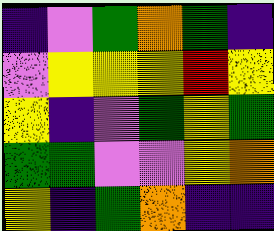[["indigo", "violet", "green", "orange", "green", "indigo"], ["violet", "yellow", "yellow", "yellow", "red", "yellow"], ["yellow", "indigo", "violet", "green", "yellow", "green"], ["green", "green", "violet", "violet", "yellow", "orange"], ["yellow", "indigo", "green", "orange", "indigo", "indigo"]]